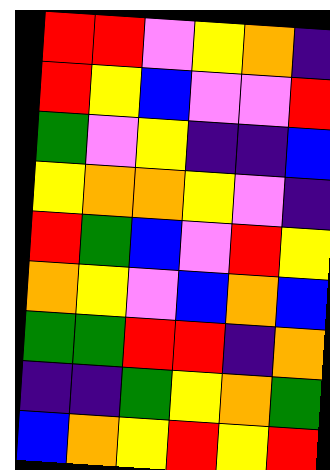[["red", "red", "violet", "yellow", "orange", "indigo"], ["red", "yellow", "blue", "violet", "violet", "red"], ["green", "violet", "yellow", "indigo", "indigo", "blue"], ["yellow", "orange", "orange", "yellow", "violet", "indigo"], ["red", "green", "blue", "violet", "red", "yellow"], ["orange", "yellow", "violet", "blue", "orange", "blue"], ["green", "green", "red", "red", "indigo", "orange"], ["indigo", "indigo", "green", "yellow", "orange", "green"], ["blue", "orange", "yellow", "red", "yellow", "red"]]